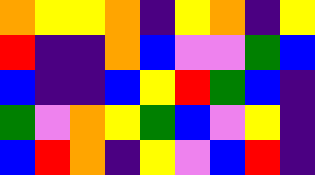[["orange", "yellow", "yellow", "orange", "indigo", "yellow", "orange", "indigo", "yellow"], ["red", "indigo", "indigo", "orange", "blue", "violet", "violet", "green", "blue"], ["blue", "indigo", "indigo", "blue", "yellow", "red", "green", "blue", "indigo"], ["green", "violet", "orange", "yellow", "green", "blue", "violet", "yellow", "indigo"], ["blue", "red", "orange", "indigo", "yellow", "violet", "blue", "red", "indigo"]]